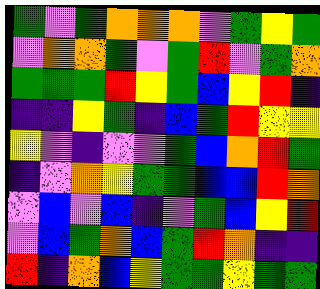[["green", "violet", "green", "orange", "orange", "orange", "violet", "green", "yellow", "green"], ["violet", "orange", "orange", "green", "violet", "green", "red", "violet", "green", "orange"], ["green", "green", "green", "red", "yellow", "green", "blue", "yellow", "red", "indigo"], ["indigo", "indigo", "yellow", "green", "indigo", "blue", "green", "red", "yellow", "yellow"], ["yellow", "violet", "indigo", "violet", "violet", "green", "blue", "orange", "red", "green"], ["indigo", "violet", "orange", "yellow", "green", "green", "blue", "blue", "red", "orange"], ["violet", "blue", "violet", "blue", "indigo", "violet", "green", "blue", "yellow", "red"], ["violet", "blue", "green", "orange", "blue", "green", "red", "orange", "indigo", "indigo"], ["red", "indigo", "orange", "blue", "yellow", "green", "green", "yellow", "green", "green"]]